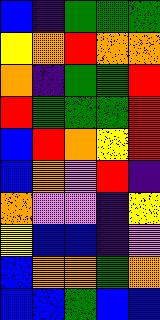[["blue", "indigo", "green", "green", "green"], ["yellow", "orange", "red", "orange", "orange"], ["orange", "indigo", "green", "green", "red"], ["red", "green", "green", "green", "red"], ["blue", "red", "orange", "yellow", "red"], ["blue", "orange", "violet", "red", "indigo"], ["orange", "violet", "violet", "indigo", "yellow"], ["yellow", "blue", "blue", "indigo", "violet"], ["blue", "orange", "orange", "green", "orange"], ["blue", "blue", "green", "blue", "blue"]]